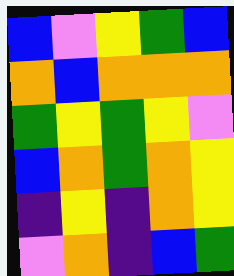[["blue", "violet", "yellow", "green", "blue"], ["orange", "blue", "orange", "orange", "orange"], ["green", "yellow", "green", "yellow", "violet"], ["blue", "orange", "green", "orange", "yellow"], ["indigo", "yellow", "indigo", "orange", "yellow"], ["violet", "orange", "indigo", "blue", "green"]]